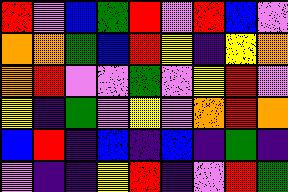[["red", "violet", "blue", "green", "red", "violet", "red", "blue", "violet"], ["orange", "orange", "green", "blue", "red", "yellow", "indigo", "yellow", "orange"], ["orange", "red", "violet", "violet", "green", "violet", "yellow", "red", "violet"], ["yellow", "indigo", "green", "violet", "yellow", "violet", "orange", "red", "orange"], ["blue", "red", "indigo", "blue", "indigo", "blue", "indigo", "green", "indigo"], ["violet", "indigo", "indigo", "yellow", "red", "indigo", "violet", "red", "green"]]